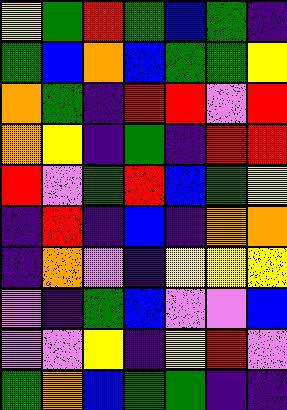[["yellow", "green", "red", "green", "blue", "green", "indigo"], ["green", "blue", "orange", "blue", "green", "green", "yellow"], ["orange", "green", "indigo", "red", "red", "violet", "red"], ["orange", "yellow", "indigo", "green", "indigo", "red", "red"], ["red", "violet", "green", "red", "blue", "green", "yellow"], ["indigo", "red", "indigo", "blue", "indigo", "orange", "orange"], ["indigo", "orange", "violet", "indigo", "yellow", "yellow", "yellow"], ["violet", "indigo", "green", "blue", "violet", "violet", "blue"], ["violet", "violet", "yellow", "indigo", "yellow", "red", "violet"], ["green", "orange", "blue", "green", "green", "indigo", "indigo"]]